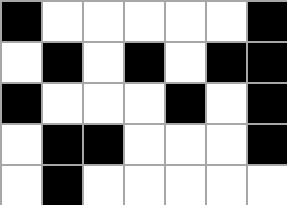[["black", "white", "white", "white", "white", "white", "black"], ["white", "black", "white", "black", "white", "black", "black"], ["black", "white", "white", "white", "black", "white", "black"], ["white", "black", "black", "white", "white", "white", "black"], ["white", "black", "white", "white", "white", "white", "white"]]